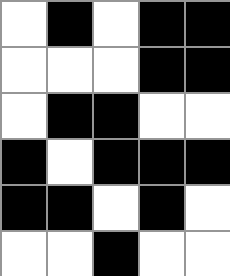[["white", "black", "white", "black", "black"], ["white", "white", "white", "black", "black"], ["white", "black", "black", "white", "white"], ["black", "white", "black", "black", "black"], ["black", "black", "white", "black", "white"], ["white", "white", "black", "white", "white"]]